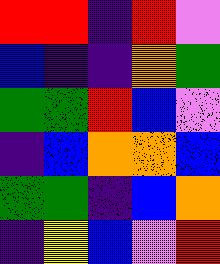[["red", "red", "indigo", "red", "violet"], ["blue", "indigo", "indigo", "orange", "green"], ["green", "green", "red", "blue", "violet"], ["indigo", "blue", "orange", "orange", "blue"], ["green", "green", "indigo", "blue", "orange"], ["indigo", "yellow", "blue", "violet", "red"]]